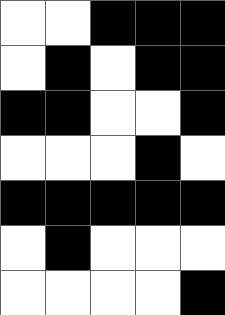[["white", "white", "black", "black", "black"], ["white", "black", "white", "black", "black"], ["black", "black", "white", "white", "black"], ["white", "white", "white", "black", "white"], ["black", "black", "black", "black", "black"], ["white", "black", "white", "white", "white"], ["white", "white", "white", "white", "black"]]